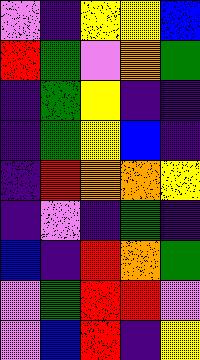[["violet", "indigo", "yellow", "yellow", "blue"], ["red", "green", "violet", "orange", "green"], ["indigo", "green", "yellow", "indigo", "indigo"], ["indigo", "green", "yellow", "blue", "indigo"], ["indigo", "red", "orange", "orange", "yellow"], ["indigo", "violet", "indigo", "green", "indigo"], ["blue", "indigo", "red", "orange", "green"], ["violet", "green", "red", "red", "violet"], ["violet", "blue", "red", "indigo", "yellow"]]